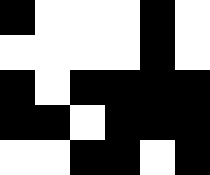[["black", "white", "white", "white", "black", "white"], ["white", "white", "white", "white", "black", "white"], ["black", "white", "black", "black", "black", "black"], ["black", "black", "white", "black", "black", "black"], ["white", "white", "black", "black", "white", "black"]]